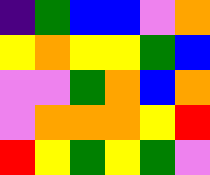[["indigo", "green", "blue", "blue", "violet", "orange"], ["yellow", "orange", "yellow", "yellow", "green", "blue"], ["violet", "violet", "green", "orange", "blue", "orange"], ["violet", "orange", "orange", "orange", "yellow", "red"], ["red", "yellow", "green", "yellow", "green", "violet"]]